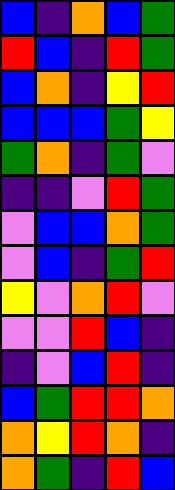[["blue", "indigo", "orange", "blue", "green"], ["red", "blue", "indigo", "red", "green"], ["blue", "orange", "indigo", "yellow", "red"], ["blue", "blue", "blue", "green", "yellow"], ["green", "orange", "indigo", "green", "violet"], ["indigo", "indigo", "violet", "red", "green"], ["violet", "blue", "blue", "orange", "green"], ["violet", "blue", "indigo", "green", "red"], ["yellow", "violet", "orange", "red", "violet"], ["violet", "violet", "red", "blue", "indigo"], ["indigo", "violet", "blue", "red", "indigo"], ["blue", "green", "red", "red", "orange"], ["orange", "yellow", "red", "orange", "indigo"], ["orange", "green", "indigo", "red", "blue"]]